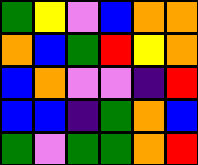[["green", "yellow", "violet", "blue", "orange", "orange"], ["orange", "blue", "green", "red", "yellow", "orange"], ["blue", "orange", "violet", "violet", "indigo", "red"], ["blue", "blue", "indigo", "green", "orange", "blue"], ["green", "violet", "green", "green", "orange", "red"]]